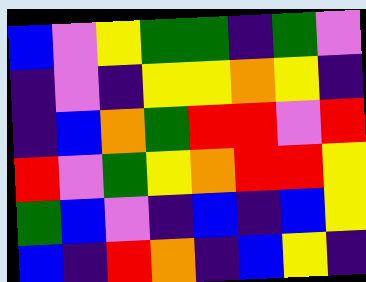[["blue", "violet", "yellow", "green", "green", "indigo", "green", "violet"], ["indigo", "violet", "indigo", "yellow", "yellow", "orange", "yellow", "indigo"], ["indigo", "blue", "orange", "green", "red", "red", "violet", "red"], ["red", "violet", "green", "yellow", "orange", "red", "red", "yellow"], ["green", "blue", "violet", "indigo", "blue", "indigo", "blue", "yellow"], ["blue", "indigo", "red", "orange", "indigo", "blue", "yellow", "indigo"]]